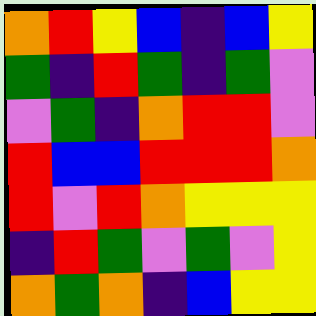[["orange", "red", "yellow", "blue", "indigo", "blue", "yellow"], ["green", "indigo", "red", "green", "indigo", "green", "violet"], ["violet", "green", "indigo", "orange", "red", "red", "violet"], ["red", "blue", "blue", "red", "red", "red", "orange"], ["red", "violet", "red", "orange", "yellow", "yellow", "yellow"], ["indigo", "red", "green", "violet", "green", "violet", "yellow"], ["orange", "green", "orange", "indigo", "blue", "yellow", "yellow"]]